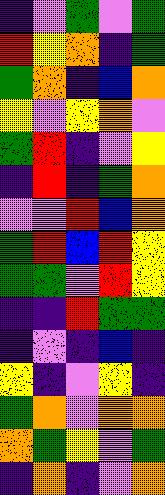[["indigo", "violet", "green", "violet", "green"], ["red", "yellow", "orange", "indigo", "green"], ["green", "orange", "indigo", "blue", "orange"], ["yellow", "violet", "yellow", "orange", "violet"], ["green", "red", "indigo", "violet", "yellow"], ["indigo", "red", "indigo", "green", "orange"], ["violet", "violet", "red", "blue", "orange"], ["green", "red", "blue", "red", "yellow"], ["green", "green", "violet", "red", "yellow"], ["indigo", "indigo", "red", "green", "green"], ["indigo", "violet", "indigo", "blue", "indigo"], ["yellow", "indigo", "violet", "yellow", "indigo"], ["green", "orange", "violet", "orange", "orange"], ["orange", "green", "yellow", "violet", "green"], ["indigo", "orange", "indigo", "violet", "orange"]]